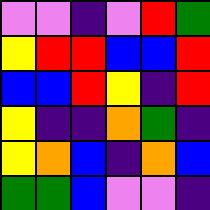[["violet", "violet", "indigo", "violet", "red", "green"], ["yellow", "red", "red", "blue", "blue", "red"], ["blue", "blue", "red", "yellow", "indigo", "red"], ["yellow", "indigo", "indigo", "orange", "green", "indigo"], ["yellow", "orange", "blue", "indigo", "orange", "blue"], ["green", "green", "blue", "violet", "violet", "indigo"]]